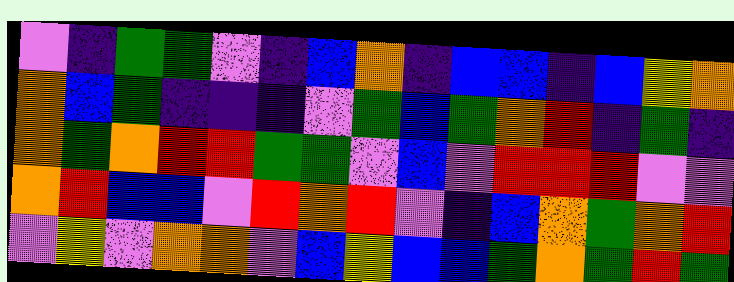[["violet", "indigo", "green", "green", "violet", "indigo", "blue", "orange", "indigo", "blue", "blue", "indigo", "blue", "yellow", "orange"], ["orange", "blue", "green", "indigo", "indigo", "indigo", "violet", "green", "blue", "green", "orange", "red", "indigo", "green", "indigo"], ["orange", "green", "orange", "red", "red", "green", "green", "violet", "blue", "violet", "red", "red", "red", "violet", "violet"], ["orange", "red", "blue", "blue", "violet", "red", "orange", "red", "violet", "indigo", "blue", "orange", "green", "orange", "red"], ["violet", "yellow", "violet", "orange", "orange", "violet", "blue", "yellow", "blue", "blue", "green", "orange", "green", "red", "green"]]